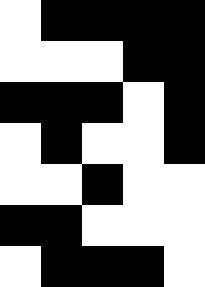[["white", "black", "black", "black", "black"], ["white", "white", "white", "black", "black"], ["black", "black", "black", "white", "black"], ["white", "black", "white", "white", "black"], ["white", "white", "black", "white", "white"], ["black", "black", "white", "white", "white"], ["white", "black", "black", "black", "white"]]